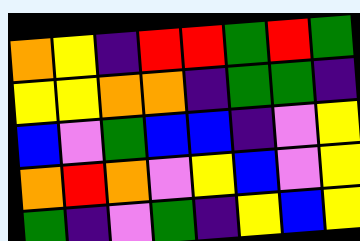[["orange", "yellow", "indigo", "red", "red", "green", "red", "green"], ["yellow", "yellow", "orange", "orange", "indigo", "green", "green", "indigo"], ["blue", "violet", "green", "blue", "blue", "indigo", "violet", "yellow"], ["orange", "red", "orange", "violet", "yellow", "blue", "violet", "yellow"], ["green", "indigo", "violet", "green", "indigo", "yellow", "blue", "yellow"]]